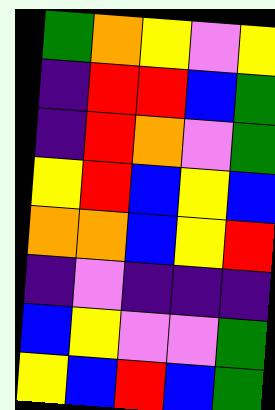[["green", "orange", "yellow", "violet", "yellow"], ["indigo", "red", "red", "blue", "green"], ["indigo", "red", "orange", "violet", "green"], ["yellow", "red", "blue", "yellow", "blue"], ["orange", "orange", "blue", "yellow", "red"], ["indigo", "violet", "indigo", "indigo", "indigo"], ["blue", "yellow", "violet", "violet", "green"], ["yellow", "blue", "red", "blue", "green"]]